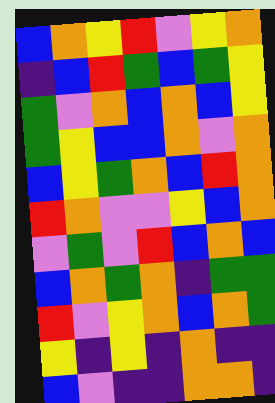[["blue", "orange", "yellow", "red", "violet", "yellow", "orange"], ["indigo", "blue", "red", "green", "blue", "green", "yellow"], ["green", "violet", "orange", "blue", "orange", "blue", "yellow"], ["green", "yellow", "blue", "blue", "orange", "violet", "orange"], ["blue", "yellow", "green", "orange", "blue", "red", "orange"], ["red", "orange", "violet", "violet", "yellow", "blue", "orange"], ["violet", "green", "violet", "red", "blue", "orange", "blue"], ["blue", "orange", "green", "orange", "indigo", "green", "green"], ["red", "violet", "yellow", "orange", "blue", "orange", "green"], ["yellow", "indigo", "yellow", "indigo", "orange", "indigo", "indigo"], ["blue", "violet", "indigo", "indigo", "orange", "orange", "indigo"]]